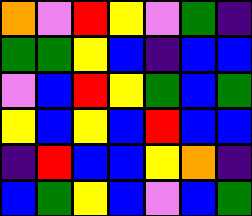[["orange", "violet", "red", "yellow", "violet", "green", "indigo"], ["green", "green", "yellow", "blue", "indigo", "blue", "blue"], ["violet", "blue", "red", "yellow", "green", "blue", "green"], ["yellow", "blue", "yellow", "blue", "red", "blue", "blue"], ["indigo", "red", "blue", "blue", "yellow", "orange", "indigo"], ["blue", "green", "yellow", "blue", "violet", "blue", "green"]]